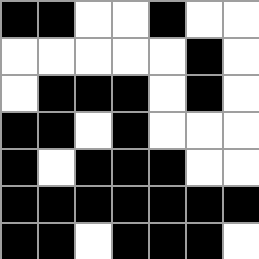[["black", "black", "white", "white", "black", "white", "white"], ["white", "white", "white", "white", "white", "black", "white"], ["white", "black", "black", "black", "white", "black", "white"], ["black", "black", "white", "black", "white", "white", "white"], ["black", "white", "black", "black", "black", "white", "white"], ["black", "black", "black", "black", "black", "black", "black"], ["black", "black", "white", "black", "black", "black", "white"]]